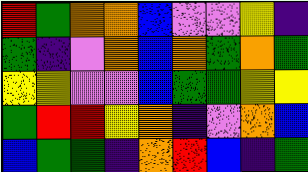[["red", "green", "orange", "orange", "blue", "violet", "violet", "yellow", "indigo"], ["green", "indigo", "violet", "orange", "blue", "orange", "green", "orange", "green"], ["yellow", "yellow", "violet", "violet", "blue", "green", "green", "yellow", "yellow"], ["green", "red", "red", "yellow", "orange", "indigo", "violet", "orange", "blue"], ["blue", "green", "green", "indigo", "orange", "red", "blue", "indigo", "green"]]